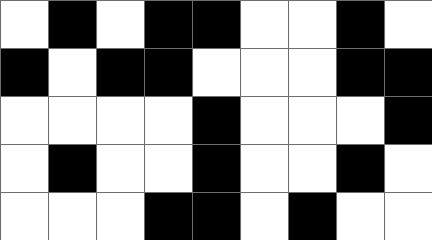[["white", "black", "white", "black", "black", "white", "white", "black", "white"], ["black", "white", "black", "black", "white", "white", "white", "black", "black"], ["white", "white", "white", "white", "black", "white", "white", "white", "black"], ["white", "black", "white", "white", "black", "white", "white", "black", "white"], ["white", "white", "white", "black", "black", "white", "black", "white", "white"]]